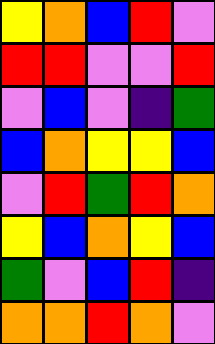[["yellow", "orange", "blue", "red", "violet"], ["red", "red", "violet", "violet", "red"], ["violet", "blue", "violet", "indigo", "green"], ["blue", "orange", "yellow", "yellow", "blue"], ["violet", "red", "green", "red", "orange"], ["yellow", "blue", "orange", "yellow", "blue"], ["green", "violet", "blue", "red", "indigo"], ["orange", "orange", "red", "orange", "violet"]]